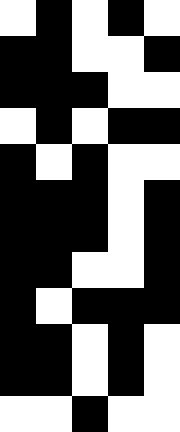[["white", "black", "white", "black", "white"], ["black", "black", "white", "white", "black"], ["black", "black", "black", "white", "white"], ["white", "black", "white", "black", "black"], ["black", "white", "black", "white", "white"], ["black", "black", "black", "white", "black"], ["black", "black", "black", "white", "black"], ["black", "black", "white", "white", "black"], ["black", "white", "black", "black", "black"], ["black", "black", "white", "black", "white"], ["black", "black", "white", "black", "white"], ["white", "white", "black", "white", "white"]]